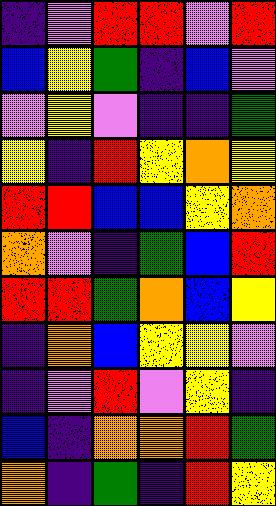[["indigo", "violet", "red", "red", "violet", "red"], ["blue", "yellow", "green", "indigo", "blue", "violet"], ["violet", "yellow", "violet", "indigo", "indigo", "green"], ["yellow", "indigo", "red", "yellow", "orange", "yellow"], ["red", "red", "blue", "blue", "yellow", "orange"], ["orange", "violet", "indigo", "green", "blue", "red"], ["red", "red", "green", "orange", "blue", "yellow"], ["indigo", "orange", "blue", "yellow", "yellow", "violet"], ["indigo", "violet", "red", "violet", "yellow", "indigo"], ["blue", "indigo", "orange", "orange", "red", "green"], ["orange", "indigo", "green", "indigo", "red", "yellow"]]